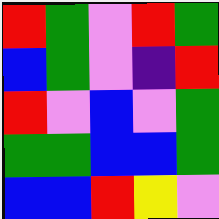[["red", "green", "violet", "red", "green"], ["blue", "green", "violet", "indigo", "red"], ["red", "violet", "blue", "violet", "green"], ["green", "green", "blue", "blue", "green"], ["blue", "blue", "red", "yellow", "violet"]]